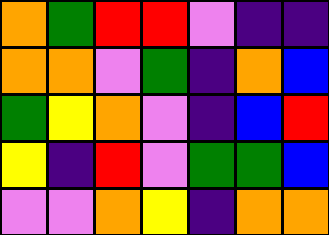[["orange", "green", "red", "red", "violet", "indigo", "indigo"], ["orange", "orange", "violet", "green", "indigo", "orange", "blue"], ["green", "yellow", "orange", "violet", "indigo", "blue", "red"], ["yellow", "indigo", "red", "violet", "green", "green", "blue"], ["violet", "violet", "orange", "yellow", "indigo", "orange", "orange"]]